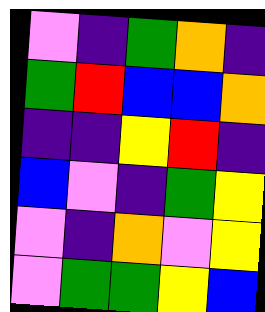[["violet", "indigo", "green", "orange", "indigo"], ["green", "red", "blue", "blue", "orange"], ["indigo", "indigo", "yellow", "red", "indigo"], ["blue", "violet", "indigo", "green", "yellow"], ["violet", "indigo", "orange", "violet", "yellow"], ["violet", "green", "green", "yellow", "blue"]]